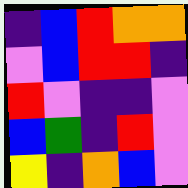[["indigo", "blue", "red", "orange", "orange"], ["violet", "blue", "red", "red", "indigo"], ["red", "violet", "indigo", "indigo", "violet"], ["blue", "green", "indigo", "red", "violet"], ["yellow", "indigo", "orange", "blue", "violet"]]